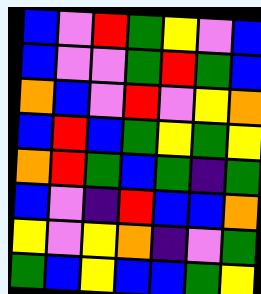[["blue", "violet", "red", "green", "yellow", "violet", "blue"], ["blue", "violet", "violet", "green", "red", "green", "blue"], ["orange", "blue", "violet", "red", "violet", "yellow", "orange"], ["blue", "red", "blue", "green", "yellow", "green", "yellow"], ["orange", "red", "green", "blue", "green", "indigo", "green"], ["blue", "violet", "indigo", "red", "blue", "blue", "orange"], ["yellow", "violet", "yellow", "orange", "indigo", "violet", "green"], ["green", "blue", "yellow", "blue", "blue", "green", "yellow"]]